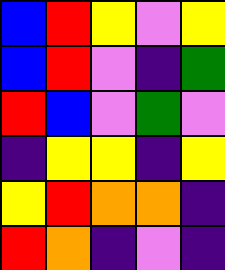[["blue", "red", "yellow", "violet", "yellow"], ["blue", "red", "violet", "indigo", "green"], ["red", "blue", "violet", "green", "violet"], ["indigo", "yellow", "yellow", "indigo", "yellow"], ["yellow", "red", "orange", "orange", "indigo"], ["red", "orange", "indigo", "violet", "indigo"]]